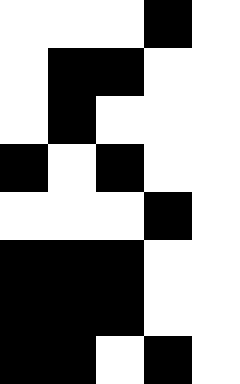[["white", "white", "white", "black", "white"], ["white", "black", "black", "white", "white"], ["white", "black", "white", "white", "white"], ["black", "white", "black", "white", "white"], ["white", "white", "white", "black", "white"], ["black", "black", "black", "white", "white"], ["black", "black", "black", "white", "white"], ["black", "black", "white", "black", "white"]]